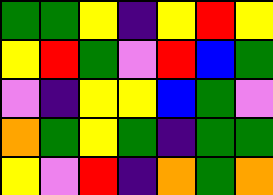[["green", "green", "yellow", "indigo", "yellow", "red", "yellow"], ["yellow", "red", "green", "violet", "red", "blue", "green"], ["violet", "indigo", "yellow", "yellow", "blue", "green", "violet"], ["orange", "green", "yellow", "green", "indigo", "green", "green"], ["yellow", "violet", "red", "indigo", "orange", "green", "orange"]]